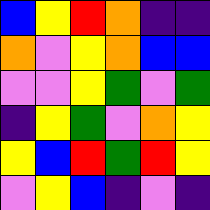[["blue", "yellow", "red", "orange", "indigo", "indigo"], ["orange", "violet", "yellow", "orange", "blue", "blue"], ["violet", "violet", "yellow", "green", "violet", "green"], ["indigo", "yellow", "green", "violet", "orange", "yellow"], ["yellow", "blue", "red", "green", "red", "yellow"], ["violet", "yellow", "blue", "indigo", "violet", "indigo"]]